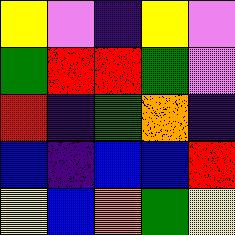[["yellow", "violet", "indigo", "yellow", "violet"], ["green", "red", "red", "green", "violet"], ["red", "indigo", "green", "orange", "indigo"], ["blue", "indigo", "blue", "blue", "red"], ["yellow", "blue", "orange", "green", "yellow"]]